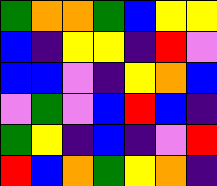[["green", "orange", "orange", "green", "blue", "yellow", "yellow"], ["blue", "indigo", "yellow", "yellow", "indigo", "red", "violet"], ["blue", "blue", "violet", "indigo", "yellow", "orange", "blue"], ["violet", "green", "violet", "blue", "red", "blue", "indigo"], ["green", "yellow", "indigo", "blue", "indigo", "violet", "red"], ["red", "blue", "orange", "green", "yellow", "orange", "indigo"]]